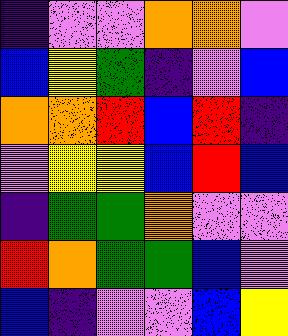[["indigo", "violet", "violet", "orange", "orange", "violet"], ["blue", "yellow", "green", "indigo", "violet", "blue"], ["orange", "orange", "red", "blue", "red", "indigo"], ["violet", "yellow", "yellow", "blue", "red", "blue"], ["indigo", "green", "green", "orange", "violet", "violet"], ["red", "orange", "green", "green", "blue", "violet"], ["blue", "indigo", "violet", "violet", "blue", "yellow"]]